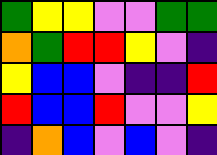[["green", "yellow", "yellow", "violet", "violet", "green", "green"], ["orange", "green", "red", "red", "yellow", "violet", "indigo"], ["yellow", "blue", "blue", "violet", "indigo", "indigo", "red"], ["red", "blue", "blue", "red", "violet", "violet", "yellow"], ["indigo", "orange", "blue", "violet", "blue", "violet", "indigo"]]